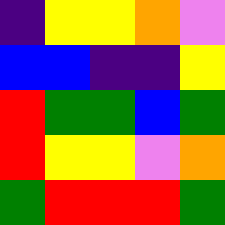[["indigo", "yellow", "yellow", "orange", "violet"], ["blue", "blue", "indigo", "indigo", "yellow"], ["red", "green", "green", "blue", "green"], ["red", "yellow", "yellow", "violet", "orange"], ["green", "red", "red", "red", "green"]]